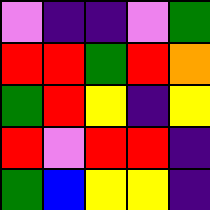[["violet", "indigo", "indigo", "violet", "green"], ["red", "red", "green", "red", "orange"], ["green", "red", "yellow", "indigo", "yellow"], ["red", "violet", "red", "red", "indigo"], ["green", "blue", "yellow", "yellow", "indigo"]]